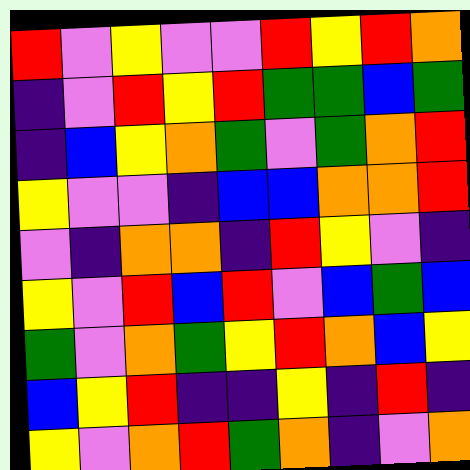[["red", "violet", "yellow", "violet", "violet", "red", "yellow", "red", "orange"], ["indigo", "violet", "red", "yellow", "red", "green", "green", "blue", "green"], ["indigo", "blue", "yellow", "orange", "green", "violet", "green", "orange", "red"], ["yellow", "violet", "violet", "indigo", "blue", "blue", "orange", "orange", "red"], ["violet", "indigo", "orange", "orange", "indigo", "red", "yellow", "violet", "indigo"], ["yellow", "violet", "red", "blue", "red", "violet", "blue", "green", "blue"], ["green", "violet", "orange", "green", "yellow", "red", "orange", "blue", "yellow"], ["blue", "yellow", "red", "indigo", "indigo", "yellow", "indigo", "red", "indigo"], ["yellow", "violet", "orange", "red", "green", "orange", "indigo", "violet", "orange"]]